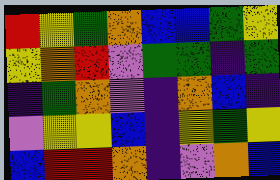[["red", "yellow", "green", "orange", "blue", "blue", "green", "yellow"], ["yellow", "orange", "red", "violet", "green", "green", "indigo", "green"], ["indigo", "green", "orange", "violet", "indigo", "orange", "blue", "indigo"], ["violet", "yellow", "yellow", "blue", "indigo", "yellow", "green", "yellow"], ["blue", "red", "red", "orange", "indigo", "violet", "orange", "blue"]]